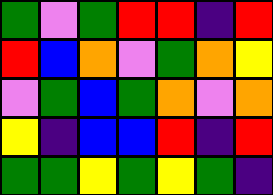[["green", "violet", "green", "red", "red", "indigo", "red"], ["red", "blue", "orange", "violet", "green", "orange", "yellow"], ["violet", "green", "blue", "green", "orange", "violet", "orange"], ["yellow", "indigo", "blue", "blue", "red", "indigo", "red"], ["green", "green", "yellow", "green", "yellow", "green", "indigo"]]